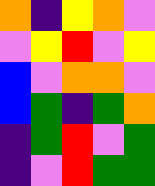[["orange", "indigo", "yellow", "orange", "violet"], ["violet", "yellow", "red", "violet", "yellow"], ["blue", "violet", "orange", "orange", "violet"], ["blue", "green", "indigo", "green", "orange"], ["indigo", "green", "red", "violet", "green"], ["indigo", "violet", "red", "green", "green"]]